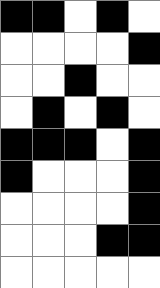[["black", "black", "white", "black", "white"], ["white", "white", "white", "white", "black"], ["white", "white", "black", "white", "white"], ["white", "black", "white", "black", "white"], ["black", "black", "black", "white", "black"], ["black", "white", "white", "white", "black"], ["white", "white", "white", "white", "black"], ["white", "white", "white", "black", "black"], ["white", "white", "white", "white", "white"]]